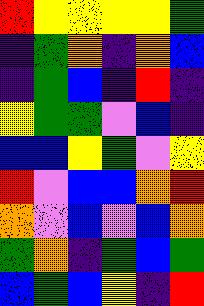[["red", "yellow", "yellow", "yellow", "yellow", "green"], ["indigo", "green", "orange", "indigo", "orange", "blue"], ["indigo", "green", "blue", "indigo", "red", "indigo"], ["yellow", "green", "green", "violet", "blue", "indigo"], ["blue", "blue", "yellow", "green", "violet", "yellow"], ["red", "violet", "blue", "blue", "orange", "red"], ["orange", "violet", "blue", "violet", "blue", "orange"], ["green", "orange", "indigo", "green", "blue", "green"], ["blue", "green", "blue", "yellow", "indigo", "red"]]